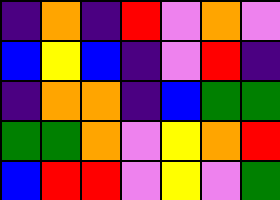[["indigo", "orange", "indigo", "red", "violet", "orange", "violet"], ["blue", "yellow", "blue", "indigo", "violet", "red", "indigo"], ["indigo", "orange", "orange", "indigo", "blue", "green", "green"], ["green", "green", "orange", "violet", "yellow", "orange", "red"], ["blue", "red", "red", "violet", "yellow", "violet", "green"]]